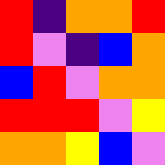[["red", "indigo", "orange", "orange", "red"], ["red", "violet", "indigo", "blue", "orange"], ["blue", "red", "violet", "orange", "orange"], ["red", "red", "red", "violet", "yellow"], ["orange", "orange", "yellow", "blue", "violet"]]